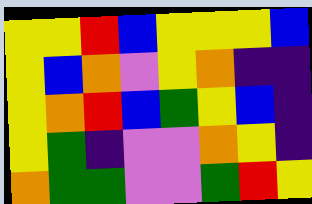[["yellow", "yellow", "red", "blue", "yellow", "yellow", "yellow", "blue"], ["yellow", "blue", "orange", "violet", "yellow", "orange", "indigo", "indigo"], ["yellow", "orange", "red", "blue", "green", "yellow", "blue", "indigo"], ["yellow", "green", "indigo", "violet", "violet", "orange", "yellow", "indigo"], ["orange", "green", "green", "violet", "violet", "green", "red", "yellow"]]